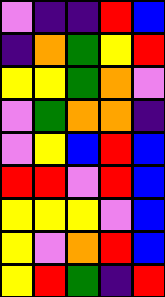[["violet", "indigo", "indigo", "red", "blue"], ["indigo", "orange", "green", "yellow", "red"], ["yellow", "yellow", "green", "orange", "violet"], ["violet", "green", "orange", "orange", "indigo"], ["violet", "yellow", "blue", "red", "blue"], ["red", "red", "violet", "red", "blue"], ["yellow", "yellow", "yellow", "violet", "blue"], ["yellow", "violet", "orange", "red", "blue"], ["yellow", "red", "green", "indigo", "red"]]